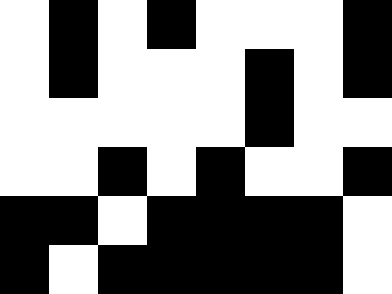[["white", "black", "white", "black", "white", "white", "white", "black"], ["white", "black", "white", "white", "white", "black", "white", "black"], ["white", "white", "white", "white", "white", "black", "white", "white"], ["white", "white", "black", "white", "black", "white", "white", "black"], ["black", "black", "white", "black", "black", "black", "black", "white"], ["black", "white", "black", "black", "black", "black", "black", "white"]]